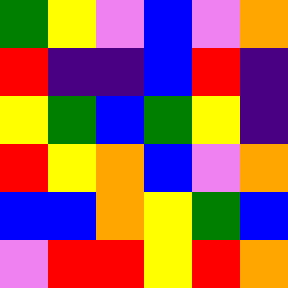[["green", "yellow", "violet", "blue", "violet", "orange"], ["red", "indigo", "indigo", "blue", "red", "indigo"], ["yellow", "green", "blue", "green", "yellow", "indigo"], ["red", "yellow", "orange", "blue", "violet", "orange"], ["blue", "blue", "orange", "yellow", "green", "blue"], ["violet", "red", "red", "yellow", "red", "orange"]]